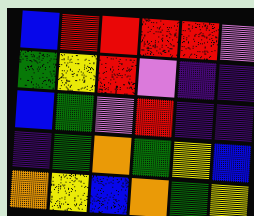[["blue", "red", "red", "red", "red", "violet"], ["green", "yellow", "red", "violet", "indigo", "indigo"], ["blue", "green", "violet", "red", "indigo", "indigo"], ["indigo", "green", "orange", "green", "yellow", "blue"], ["orange", "yellow", "blue", "orange", "green", "yellow"]]